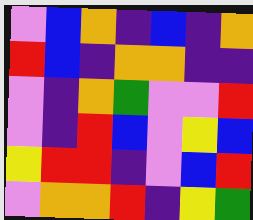[["violet", "blue", "orange", "indigo", "blue", "indigo", "orange"], ["red", "blue", "indigo", "orange", "orange", "indigo", "indigo"], ["violet", "indigo", "orange", "green", "violet", "violet", "red"], ["violet", "indigo", "red", "blue", "violet", "yellow", "blue"], ["yellow", "red", "red", "indigo", "violet", "blue", "red"], ["violet", "orange", "orange", "red", "indigo", "yellow", "green"]]